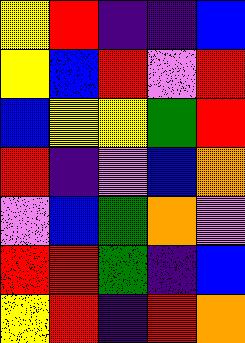[["yellow", "red", "indigo", "indigo", "blue"], ["yellow", "blue", "red", "violet", "red"], ["blue", "yellow", "yellow", "green", "red"], ["red", "indigo", "violet", "blue", "orange"], ["violet", "blue", "green", "orange", "violet"], ["red", "red", "green", "indigo", "blue"], ["yellow", "red", "indigo", "red", "orange"]]